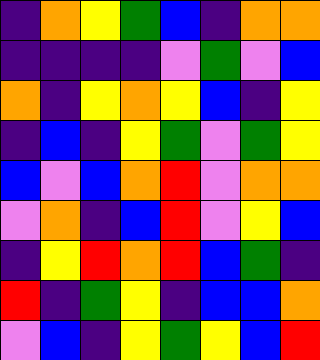[["indigo", "orange", "yellow", "green", "blue", "indigo", "orange", "orange"], ["indigo", "indigo", "indigo", "indigo", "violet", "green", "violet", "blue"], ["orange", "indigo", "yellow", "orange", "yellow", "blue", "indigo", "yellow"], ["indigo", "blue", "indigo", "yellow", "green", "violet", "green", "yellow"], ["blue", "violet", "blue", "orange", "red", "violet", "orange", "orange"], ["violet", "orange", "indigo", "blue", "red", "violet", "yellow", "blue"], ["indigo", "yellow", "red", "orange", "red", "blue", "green", "indigo"], ["red", "indigo", "green", "yellow", "indigo", "blue", "blue", "orange"], ["violet", "blue", "indigo", "yellow", "green", "yellow", "blue", "red"]]